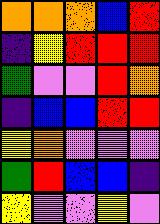[["orange", "orange", "orange", "blue", "red"], ["indigo", "yellow", "red", "red", "red"], ["green", "violet", "violet", "red", "orange"], ["indigo", "blue", "blue", "red", "red"], ["yellow", "orange", "violet", "violet", "violet"], ["green", "red", "blue", "blue", "indigo"], ["yellow", "violet", "violet", "yellow", "violet"]]